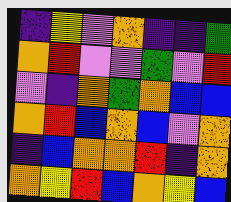[["indigo", "yellow", "violet", "orange", "indigo", "indigo", "green"], ["orange", "red", "violet", "violet", "green", "violet", "red"], ["violet", "indigo", "orange", "green", "orange", "blue", "blue"], ["orange", "red", "blue", "orange", "blue", "violet", "orange"], ["indigo", "blue", "orange", "orange", "red", "indigo", "orange"], ["orange", "yellow", "red", "blue", "orange", "yellow", "blue"]]